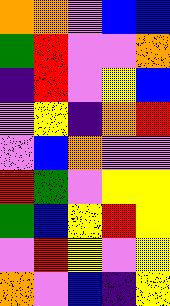[["orange", "orange", "violet", "blue", "blue"], ["green", "red", "violet", "violet", "orange"], ["indigo", "red", "violet", "yellow", "blue"], ["violet", "yellow", "indigo", "orange", "red"], ["violet", "blue", "orange", "violet", "violet"], ["red", "green", "violet", "yellow", "yellow"], ["green", "blue", "yellow", "red", "yellow"], ["violet", "red", "yellow", "violet", "yellow"], ["orange", "violet", "blue", "indigo", "yellow"]]